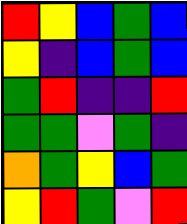[["red", "yellow", "blue", "green", "blue"], ["yellow", "indigo", "blue", "green", "blue"], ["green", "red", "indigo", "indigo", "red"], ["green", "green", "violet", "green", "indigo"], ["orange", "green", "yellow", "blue", "green"], ["yellow", "red", "green", "violet", "red"]]